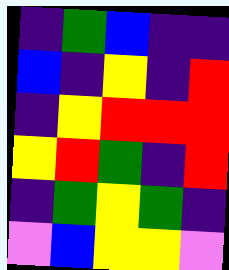[["indigo", "green", "blue", "indigo", "indigo"], ["blue", "indigo", "yellow", "indigo", "red"], ["indigo", "yellow", "red", "red", "red"], ["yellow", "red", "green", "indigo", "red"], ["indigo", "green", "yellow", "green", "indigo"], ["violet", "blue", "yellow", "yellow", "violet"]]